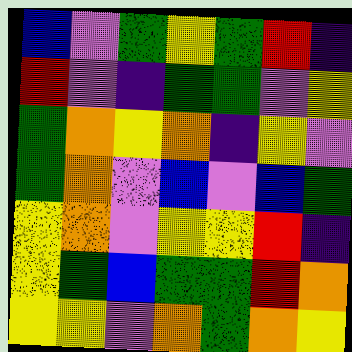[["blue", "violet", "green", "yellow", "green", "red", "indigo"], ["red", "violet", "indigo", "green", "green", "violet", "yellow"], ["green", "orange", "yellow", "orange", "indigo", "yellow", "violet"], ["green", "orange", "violet", "blue", "violet", "blue", "green"], ["yellow", "orange", "violet", "yellow", "yellow", "red", "indigo"], ["yellow", "green", "blue", "green", "green", "red", "orange"], ["yellow", "yellow", "violet", "orange", "green", "orange", "yellow"]]